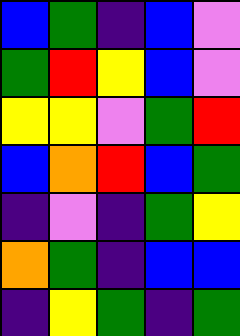[["blue", "green", "indigo", "blue", "violet"], ["green", "red", "yellow", "blue", "violet"], ["yellow", "yellow", "violet", "green", "red"], ["blue", "orange", "red", "blue", "green"], ["indigo", "violet", "indigo", "green", "yellow"], ["orange", "green", "indigo", "blue", "blue"], ["indigo", "yellow", "green", "indigo", "green"]]